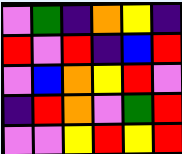[["violet", "green", "indigo", "orange", "yellow", "indigo"], ["red", "violet", "red", "indigo", "blue", "red"], ["violet", "blue", "orange", "yellow", "red", "violet"], ["indigo", "red", "orange", "violet", "green", "red"], ["violet", "violet", "yellow", "red", "yellow", "red"]]